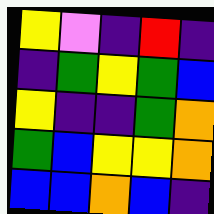[["yellow", "violet", "indigo", "red", "indigo"], ["indigo", "green", "yellow", "green", "blue"], ["yellow", "indigo", "indigo", "green", "orange"], ["green", "blue", "yellow", "yellow", "orange"], ["blue", "blue", "orange", "blue", "indigo"]]